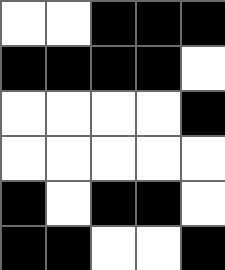[["white", "white", "black", "black", "black"], ["black", "black", "black", "black", "white"], ["white", "white", "white", "white", "black"], ["white", "white", "white", "white", "white"], ["black", "white", "black", "black", "white"], ["black", "black", "white", "white", "black"]]